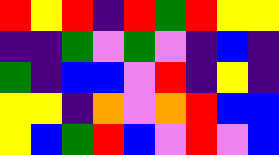[["red", "yellow", "red", "indigo", "red", "green", "red", "yellow", "yellow"], ["indigo", "indigo", "green", "violet", "green", "violet", "indigo", "blue", "indigo"], ["green", "indigo", "blue", "blue", "violet", "red", "indigo", "yellow", "indigo"], ["yellow", "yellow", "indigo", "orange", "violet", "orange", "red", "blue", "blue"], ["yellow", "blue", "green", "red", "blue", "violet", "red", "violet", "blue"]]